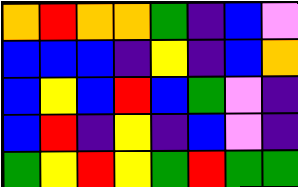[["orange", "red", "orange", "orange", "green", "indigo", "blue", "violet"], ["blue", "blue", "blue", "indigo", "yellow", "indigo", "blue", "orange"], ["blue", "yellow", "blue", "red", "blue", "green", "violet", "indigo"], ["blue", "red", "indigo", "yellow", "indigo", "blue", "violet", "indigo"], ["green", "yellow", "red", "yellow", "green", "red", "green", "green"]]